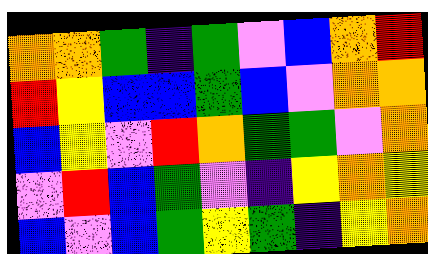[["orange", "orange", "green", "indigo", "green", "violet", "blue", "orange", "red"], ["red", "yellow", "blue", "blue", "green", "blue", "violet", "orange", "orange"], ["blue", "yellow", "violet", "red", "orange", "green", "green", "violet", "orange"], ["violet", "red", "blue", "green", "violet", "indigo", "yellow", "orange", "yellow"], ["blue", "violet", "blue", "green", "yellow", "green", "indigo", "yellow", "orange"]]